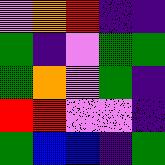[["violet", "orange", "red", "indigo", "indigo"], ["green", "indigo", "violet", "green", "green"], ["green", "orange", "violet", "green", "indigo"], ["red", "red", "violet", "violet", "indigo"], ["green", "blue", "blue", "indigo", "green"]]